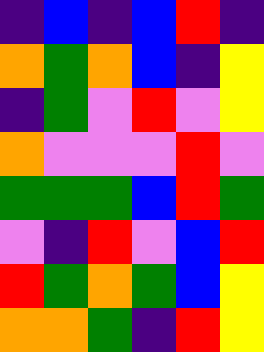[["indigo", "blue", "indigo", "blue", "red", "indigo"], ["orange", "green", "orange", "blue", "indigo", "yellow"], ["indigo", "green", "violet", "red", "violet", "yellow"], ["orange", "violet", "violet", "violet", "red", "violet"], ["green", "green", "green", "blue", "red", "green"], ["violet", "indigo", "red", "violet", "blue", "red"], ["red", "green", "orange", "green", "blue", "yellow"], ["orange", "orange", "green", "indigo", "red", "yellow"]]